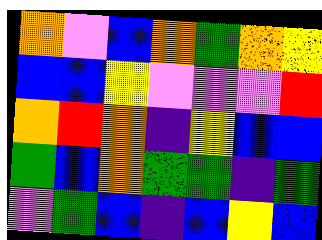[["orange", "violet", "blue", "orange", "green", "orange", "yellow"], ["blue", "blue", "yellow", "violet", "violet", "violet", "red"], ["orange", "red", "orange", "indigo", "yellow", "blue", "blue"], ["green", "blue", "orange", "green", "green", "indigo", "green"], ["violet", "green", "blue", "indigo", "blue", "yellow", "blue"]]